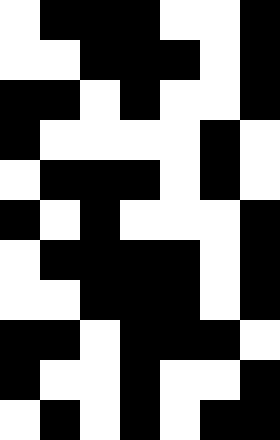[["white", "black", "black", "black", "white", "white", "black"], ["white", "white", "black", "black", "black", "white", "black"], ["black", "black", "white", "black", "white", "white", "black"], ["black", "white", "white", "white", "white", "black", "white"], ["white", "black", "black", "black", "white", "black", "white"], ["black", "white", "black", "white", "white", "white", "black"], ["white", "black", "black", "black", "black", "white", "black"], ["white", "white", "black", "black", "black", "white", "black"], ["black", "black", "white", "black", "black", "black", "white"], ["black", "white", "white", "black", "white", "white", "black"], ["white", "black", "white", "black", "white", "black", "black"]]